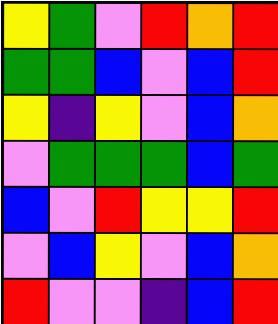[["yellow", "green", "violet", "red", "orange", "red"], ["green", "green", "blue", "violet", "blue", "red"], ["yellow", "indigo", "yellow", "violet", "blue", "orange"], ["violet", "green", "green", "green", "blue", "green"], ["blue", "violet", "red", "yellow", "yellow", "red"], ["violet", "blue", "yellow", "violet", "blue", "orange"], ["red", "violet", "violet", "indigo", "blue", "red"]]